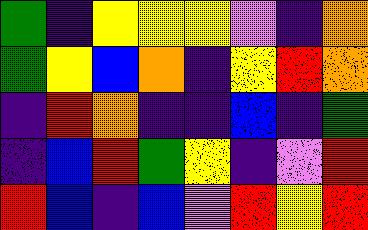[["green", "indigo", "yellow", "yellow", "yellow", "violet", "indigo", "orange"], ["green", "yellow", "blue", "orange", "indigo", "yellow", "red", "orange"], ["indigo", "red", "orange", "indigo", "indigo", "blue", "indigo", "green"], ["indigo", "blue", "red", "green", "yellow", "indigo", "violet", "red"], ["red", "blue", "indigo", "blue", "violet", "red", "yellow", "red"]]